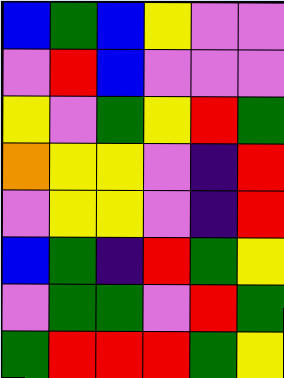[["blue", "green", "blue", "yellow", "violet", "violet"], ["violet", "red", "blue", "violet", "violet", "violet"], ["yellow", "violet", "green", "yellow", "red", "green"], ["orange", "yellow", "yellow", "violet", "indigo", "red"], ["violet", "yellow", "yellow", "violet", "indigo", "red"], ["blue", "green", "indigo", "red", "green", "yellow"], ["violet", "green", "green", "violet", "red", "green"], ["green", "red", "red", "red", "green", "yellow"]]